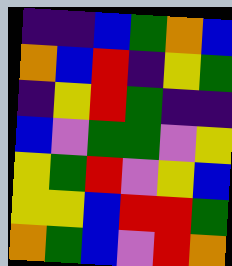[["indigo", "indigo", "blue", "green", "orange", "blue"], ["orange", "blue", "red", "indigo", "yellow", "green"], ["indigo", "yellow", "red", "green", "indigo", "indigo"], ["blue", "violet", "green", "green", "violet", "yellow"], ["yellow", "green", "red", "violet", "yellow", "blue"], ["yellow", "yellow", "blue", "red", "red", "green"], ["orange", "green", "blue", "violet", "red", "orange"]]